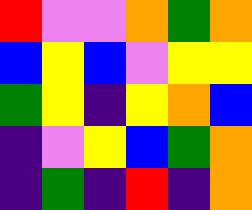[["red", "violet", "violet", "orange", "green", "orange"], ["blue", "yellow", "blue", "violet", "yellow", "yellow"], ["green", "yellow", "indigo", "yellow", "orange", "blue"], ["indigo", "violet", "yellow", "blue", "green", "orange"], ["indigo", "green", "indigo", "red", "indigo", "orange"]]